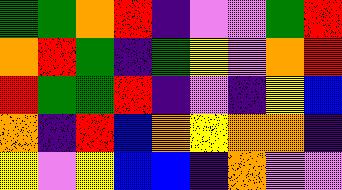[["green", "green", "orange", "red", "indigo", "violet", "violet", "green", "red"], ["orange", "red", "green", "indigo", "green", "yellow", "violet", "orange", "red"], ["red", "green", "green", "red", "indigo", "violet", "indigo", "yellow", "blue"], ["orange", "indigo", "red", "blue", "orange", "yellow", "orange", "orange", "indigo"], ["yellow", "violet", "yellow", "blue", "blue", "indigo", "orange", "violet", "violet"]]